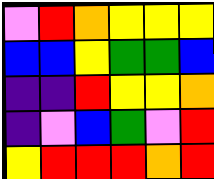[["violet", "red", "orange", "yellow", "yellow", "yellow"], ["blue", "blue", "yellow", "green", "green", "blue"], ["indigo", "indigo", "red", "yellow", "yellow", "orange"], ["indigo", "violet", "blue", "green", "violet", "red"], ["yellow", "red", "red", "red", "orange", "red"]]